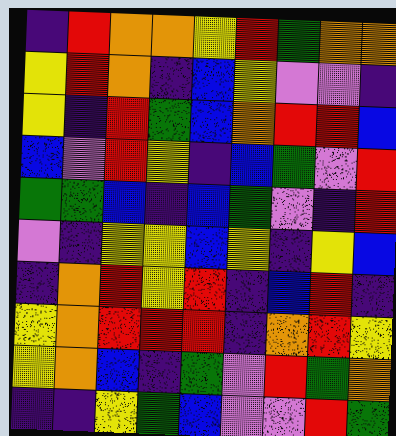[["indigo", "red", "orange", "orange", "yellow", "red", "green", "orange", "orange"], ["yellow", "red", "orange", "indigo", "blue", "yellow", "violet", "violet", "indigo"], ["yellow", "indigo", "red", "green", "blue", "orange", "red", "red", "blue"], ["blue", "violet", "red", "yellow", "indigo", "blue", "green", "violet", "red"], ["green", "green", "blue", "indigo", "blue", "green", "violet", "indigo", "red"], ["violet", "indigo", "yellow", "yellow", "blue", "yellow", "indigo", "yellow", "blue"], ["indigo", "orange", "red", "yellow", "red", "indigo", "blue", "red", "indigo"], ["yellow", "orange", "red", "red", "red", "indigo", "orange", "red", "yellow"], ["yellow", "orange", "blue", "indigo", "green", "violet", "red", "green", "orange"], ["indigo", "indigo", "yellow", "green", "blue", "violet", "violet", "red", "green"]]